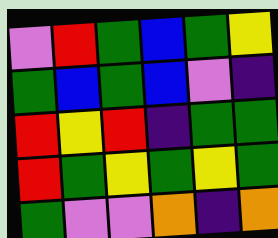[["violet", "red", "green", "blue", "green", "yellow"], ["green", "blue", "green", "blue", "violet", "indigo"], ["red", "yellow", "red", "indigo", "green", "green"], ["red", "green", "yellow", "green", "yellow", "green"], ["green", "violet", "violet", "orange", "indigo", "orange"]]